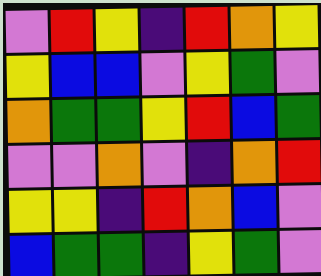[["violet", "red", "yellow", "indigo", "red", "orange", "yellow"], ["yellow", "blue", "blue", "violet", "yellow", "green", "violet"], ["orange", "green", "green", "yellow", "red", "blue", "green"], ["violet", "violet", "orange", "violet", "indigo", "orange", "red"], ["yellow", "yellow", "indigo", "red", "orange", "blue", "violet"], ["blue", "green", "green", "indigo", "yellow", "green", "violet"]]